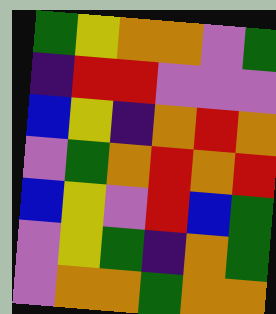[["green", "yellow", "orange", "orange", "violet", "green"], ["indigo", "red", "red", "violet", "violet", "violet"], ["blue", "yellow", "indigo", "orange", "red", "orange"], ["violet", "green", "orange", "red", "orange", "red"], ["blue", "yellow", "violet", "red", "blue", "green"], ["violet", "yellow", "green", "indigo", "orange", "green"], ["violet", "orange", "orange", "green", "orange", "orange"]]